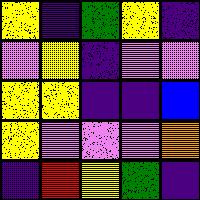[["yellow", "indigo", "green", "yellow", "indigo"], ["violet", "yellow", "indigo", "violet", "violet"], ["yellow", "yellow", "indigo", "indigo", "blue"], ["yellow", "violet", "violet", "violet", "orange"], ["indigo", "red", "yellow", "green", "indigo"]]